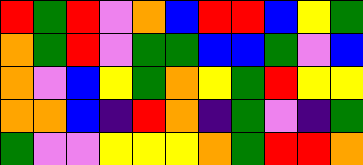[["red", "green", "red", "violet", "orange", "blue", "red", "red", "blue", "yellow", "green"], ["orange", "green", "red", "violet", "green", "green", "blue", "blue", "green", "violet", "blue"], ["orange", "violet", "blue", "yellow", "green", "orange", "yellow", "green", "red", "yellow", "yellow"], ["orange", "orange", "blue", "indigo", "red", "orange", "indigo", "green", "violet", "indigo", "green"], ["green", "violet", "violet", "yellow", "yellow", "yellow", "orange", "green", "red", "red", "orange"]]